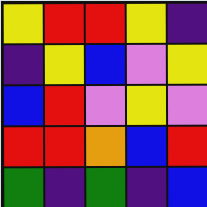[["yellow", "red", "red", "yellow", "indigo"], ["indigo", "yellow", "blue", "violet", "yellow"], ["blue", "red", "violet", "yellow", "violet"], ["red", "red", "orange", "blue", "red"], ["green", "indigo", "green", "indigo", "blue"]]